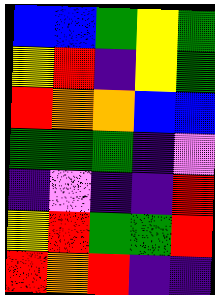[["blue", "blue", "green", "yellow", "green"], ["yellow", "red", "indigo", "yellow", "green"], ["red", "orange", "orange", "blue", "blue"], ["green", "green", "green", "indigo", "violet"], ["indigo", "violet", "indigo", "indigo", "red"], ["yellow", "red", "green", "green", "red"], ["red", "orange", "red", "indigo", "indigo"]]